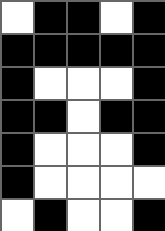[["white", "black", "black", "white", "black"], ["black", "black", "black", "black", "black"], ["black", "white", "white", "white", "black"], ["black", "black", "white", "black", "black"], ["black", "white", "white", "white", "black"], ["black", "white", "white", "white", "white"], ["white", "black", "white", "white", "black"]]